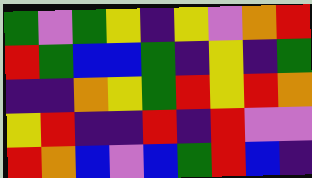[["green", "violet", "green", "yellow", "indigo", "yellow", "violet", "orange", "red"], ["red", "green", "blue", "blue", "green", "indigo", "yellow", "indigo", "green"], ["indigo", "indigo", "orange", "yellow", "green", "red", "yellow", "red", "orange"], ["yellow", "red", "indigo", "indigo", "red", "indigo", "red", "violet", "violet"], ["red", "orange", "blue", "violet", "blue", "green", "red", "blue", "indigo"]]